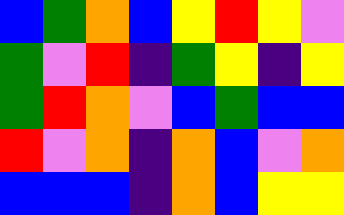[["blue", "green", "orange", "blue", "yellow", "red", "yellow", "violet"], ["green", "violet", "red", "indigo", "green", "yellow", "indigo", "yellow"], ["green", "red", "orange", "violet", "blue", "green", "blue", "blue"], ["red", "violet", "orange", "indigo", "orange", "blue", "violet", "orange"], ["blue", "blue", "blue", "indigo", "orange", "blue", "yellow", "yellow"]]